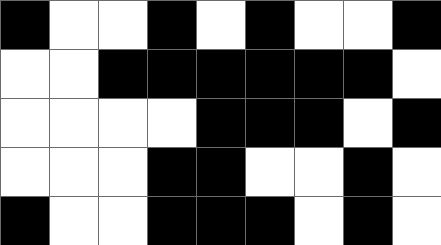[["black", "white", "white", "black", "white", "black", "white", "white", "black"], ["white", "white", "black", "black", "black", "black", "black", "black", "white"], ["white", "white", "white", "white", "black", "black", "black", "white", "black"], ["white", "white", "white", "black", "black", "white", "white", "black", "white"], ["black", "white", "white", "black", "black", "black", "white", "black", "white"]]